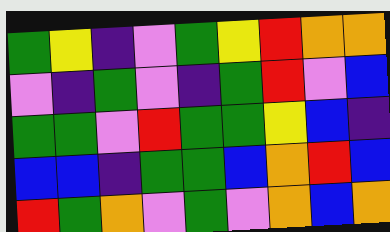[["green", "yellow", "indigo", "violet", "green", "yellow", "red", "orange", "orange"], ["violet", "indigo", "green", "violet", "indigo", "green", "red", "violet", "blue"], ["green", "green", "violet", "red", "green", "green", "yellow", "blue", "indigo"], ["blue", "blue", "indigo", "green", "green", "blue", "orange", "red", "blue"], ["red", "green", "orange", "violet", "green", "violet", "orange", "blue", "orange"]]